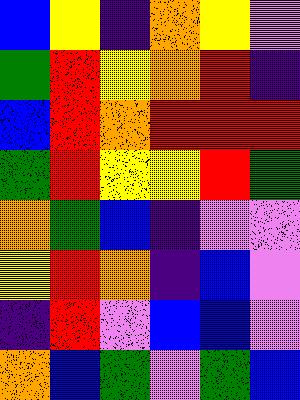[["blue", "yellow", "indigo", "orange", "yellow", "violet"], ["green", "red", "yellow", "orange", "red", "indigo"], ["blue", "red", "orange", "red", "red", "red"], ["green", "red", "yellow", "yellow", "red", "green"], ["orange", "green", "blue", "indigo", "violet", "violet"], ["yellow", "red", "orange", "indigo", "blue", "violet"], ["indigo", "red", "violet", "blue", "blue", "violet"], ["orange", "blue", "green", "violet", "green", "blue"]]